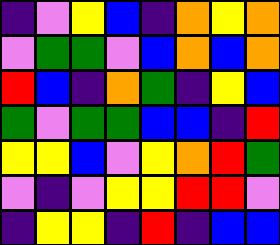[["indigo", "violet", "yellow", "blue", "indigo", "orange", "yellow", "orange"], ["violet", "green", "green", "violet", "blue", "orange", "blue", "orange"], ["red", "blue", "indigo", "orange", "green", "indigo", "yellow", "blue"], ["green", "violet", "green", "green", "blue", "blue", "indigo", "red"], ["yellow", "yellow", "blue", "violet", "yellow", "orange", "red", "green"], ["violet", "indigo", "violet", "yellow", "yellow", "red", "red", "violet"], ["indigo", "yellow", "yellow", "indigo", "red", "indigo", "blue", "blue"]]